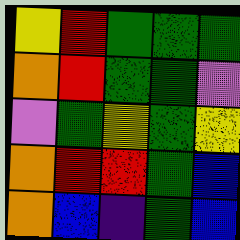[["yellow", "red", "green", "green", "green"], ["orange", "red", "green", "green", "violet"], ["violet", "green", "yellow", "green", "yellow"], ["orange", "red", "red", "green", "blue"], ["orange", "blue", "indigo", "green", "blue"]]